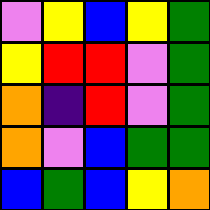[["violet", "yellow", "blue", "yellow", "green"], ["yellow", "red", "red", "violet", "green"], ["orange", "indigo", "red", "violet", "green"], ["orange", "violet", "blue", "green", "green"], ["blue", "green", "blue", "yellow", "orange"]]